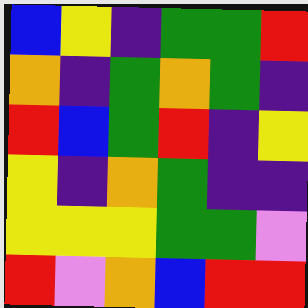[["blue", "yellow", "indigo", "green", "green", "red"], ["orange", "indigo", "green", "orange", "green", "indigo"], ["red", "blue", "green", "red", "indigo", "yellow"], ["yellow", "indigo", "orange", "green", "indigo", "indigo"], ["yellow", "yellow", "yellow", "green", "green", "violet"], ["red", "violet", "orange", "blue", "red", "red"]]